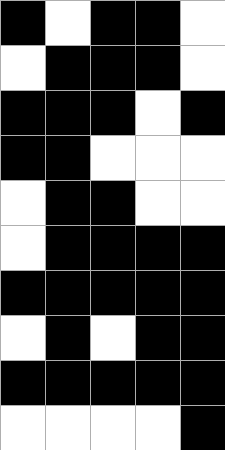[["black", "white", "black", "black", "white"], ["white", "black", "black", "black", "white"], ["black", "black", "black", "white", "black"], ["black", "black", "white", "white", "white"], ["white", "black", "black", "white", "white"], ["white", "black", "black", "black", "black"], ["black", "black", "black", "black", "black"], ["white", "black", "white", "black", "black"], ["black", "black", "black", "black", "black"], ["white", "white", "white", "white", "black"]]